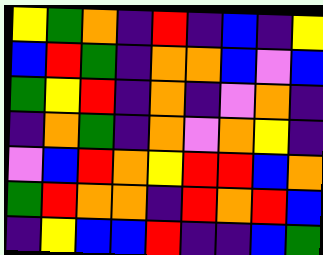[["yellow", "green", "orange", "indigo", "red", "indigo", "blue", "indigo", "yellow"], ["blue", "red", "green", "indigo", "orange", "orange", "blue", "violet", "blue"], ["green", "yellow", "red", "indigo", "orange", "indigo", "violet", "orange", "indigo"], ["indigo", "orange", "green", "indigo", "orange", "violet", "orange", "yellow", "indigo"], ["violet", "blue", "red", "orange", "yellow", "red", "red", "blue", "orange"], ["green", "red", "orange", "orange", "indigo", "red", "orange", "red", "blue"], ["indigo", "yellow", "blue", "blue", "red", "indigo", "indigo", "blue", "green"]]